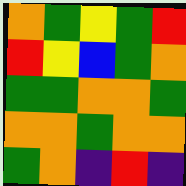[["orange", "green", "yellow", "green", "red"], ["red", "yellow", "blue", "green", "orange"], ["green", "green", "orange", "orange", "green"], ["orange", "orange", "green", "orange", "orange"], ["green", "orange", "indigo", "red", "indigo"]]